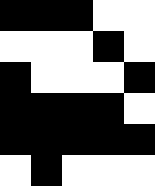[["black", "black", "black", "white", "white"], ["white", "white", "white", "black", "white"], ["black", "white", "white", "white", "black"], ["black", "black", "black", "black", "white"], ["black", "black", "black", "black", "black"], ["white", "black", "white", "white", "white"]]